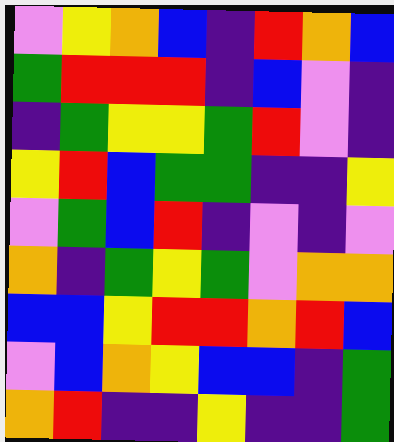[["violet", "yellow", "orange", "blue", "indigo", "red", "orange", "blue"], ["green", "red", "red", "red", "indigo", "blue", "violet", "indigo"], ["indigo", "green", "yellow", "yellow", "green", "red", "violet", "indigo"], ["yellow", "red", "blue", "green", "green", "indigo", "indigo", "yellow"], ["violet", "green", "blue", "red", "indigo", "violet", "indigo", "violet"], ["orange", "indigo", "green", "yellow", "green", "violet", "orange", "orange"], ["blue", "blue", "yellow", "red", "red", "orange", "red", "blue"], ["violet", "blue", "orange", "yellow", "blue", "blue", "indigo", "green"], ["orange", "red", "indigo", "indigo", "yellow", "indigo", "indigo", "green"]]